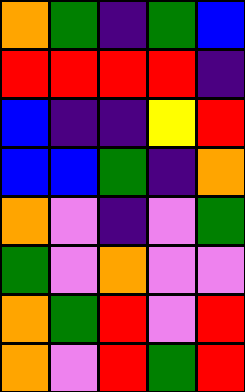[["orange", "green", "indigo", "green", "blue"], ["red", "red", "red", "red", "indigo"], ["blue", "indigo", "indigo", "yellow", "red"], ["blue", "blue", "green", "indigo", "orange"], ["orange", "violet", "indigo", "violet", "green"], ["green", "violet", "orange", "violet", "violet"], ["orange", "green", "red", "violet", "red"], ["orange", "violet", "red", "green", "red"]]